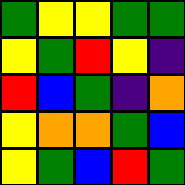[["green", "yellow", "yellow", "green", "green"], ["yellow", "green", "red", "yellow", "indigo"], ["red", "blue", "green", "indigo", "orange"], ["yellow", "orange", "orange", "green", "blue"], ["yellow", "green", "blue", "red", "green"]]